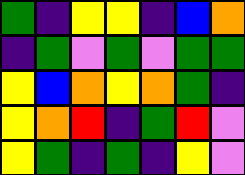[["green", "indigo", "yellow", "yellow", "indigo", "blue", "orange"], ["indigo", "green", "violet", "green", "violet", "green", "green"], ["yellow", "blue", "orange", "yellow", "orange", "green", "indigo"], ["yellow", "orange", "red", "indigo", "green", "red", "violet"], ["yellow", "green", "indigo", "green", "indigo", "yellow", "violet"]]